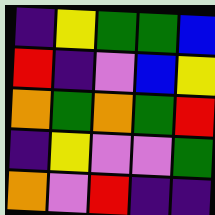[["indigo", "yellow", "green", "green", "blue"], ["red", "indigo", "violet", "blue", "yellow"], ["orange", "green", "orange", "green", "red"], ["indigo", "yellow", "violet", "violet", "green"], ["orange", "violet", "red", "indigo", "indigo"]]